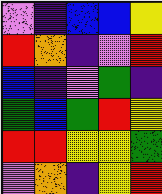[["violet", "indigo", "blue", "blue", "yellow"], ["red", "orange", "indigo", "violet", "red"], ["blue", "indigo", "violet", "green", "indigo"], ["green", "blue", "green", "red", "yellow"], ["red", "red", "yellow", "yellow", "green"], ["violet", "orange", "indigo", "yellow", "red"]]